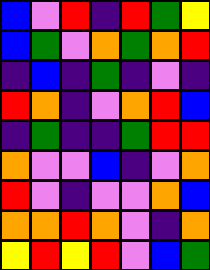[["blue", "violet", "red", "indigo", "red", "green", "yellow"], ["blue", "green", "violet", "orange", "green", "orange", "red"], ["indigo", "blue", "indigo", "green", "indigo", "violet", "indigo"], ["red", "orange", "indigo", "violet", "orange", "red", "blue"], ["indigo", "green", "indigo", "indigo", "green", "red", "red"], ["orange", "violet", "violet", "blue", "indigo", "violet", "orange"], ["red", "violet", "indigo", "violet", "violet", "orange", "blue"], ["orange", "orange", "red", "orange", "violet", "indigo", "orange"], ["yellow", "red", "yellow", "red", "violet", "blue", "green"]]